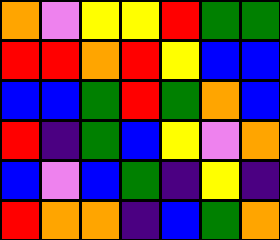[["orange", "violet", "yellow", "yellow", "red", "green", "green"], ["red", "red", "orange", "red", "yellow", "blue", "blue"], ["blue", "blue", "green", "red", "green", "orange", "blue"], ["red", "indigo", "green", "blue", "yellow", "violet", "orange"], ["blue", "violet", "blue", "green", "indigo", "yellow", "indigo"], ["red", "orange", "orange", "indigo", "blue", "green", "orange"]]